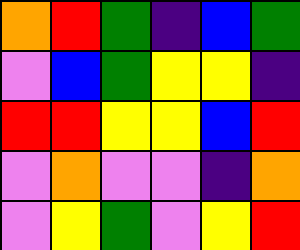[["orange", "red", "green", "indigo", "blue", "green"], ["violet", "blue", "green", "yellow", "yellow", "indigo"], ["red", "red", "yellow", "yellow", "blue", "red"], ["violet", "orange", "violet", "violet", "indigo", "orange"], ["violet", "yellow", "green", "violet", "yellow", "red"]]